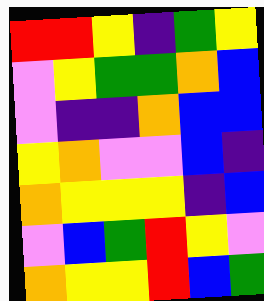[["red", "red", "yellow", "indigo", "green", "yellow"], ["violet", "yellow", "green", "green", "orange", "blue"], ["violet", "indigo", "indigo", "orange", "blue", "blue"], ["yellow", "orange", "violet", "violet", "blue", "indigo"], ["orange", "yellow", "yellow", "yellow", "indigo", "blue"], ["violet", "blue", "green", "red", "yellow", "violet"], ["orange", "yellow", "yellow", "red", "blue", "green"]]